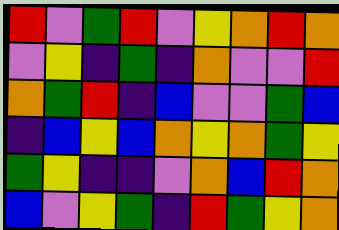[["red", "violet", "green", "red", "violet", "yellow", "orange", "red", "orange"], ["violet", "yellow", "indigo", "green", "indigo", "orange", "violet", "violet", "red"], ["orange", "green", "red", "indigo", "blue", "violet", "violet", "green", "blue"], ["indigo", "blue", "yellow", "blue", "orange", "yellow", "orange", "green", "yellow"], ["green", "yellow", "indigo", "indigo", "violet", "orange", "blue", "red", "orange"], ["blue", "violet", "yellow", "green", "indigo", "red", "green", "yellow", "orange"]]